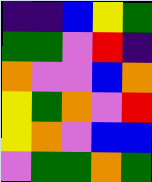[["indigo", "indigo", "blue", "yellow", "green"], ["green", "green", "violet", "red", "indigo"], ["orange", "violet", "violet", "blue", "orange"], ["yellow", "green", "orange", "violet", "red"], ["yellow", "orange", "violet", "blue", "blue"], ["violet", "green", "green", "orange", "green"]]